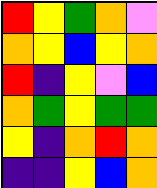[["red", "yellow", "green", "orange", "violet"], ["orange", "yellow", "blue", "yellow", "orange"], ["red", "indigo", "yellow", "violet", "blue"], ["orange", "green", "yellow", "green", "green"], ["yellow", "indigo", "orange", "red", "orange"], ["indigo", "indigo", "yellow", "blue", "orange"]]